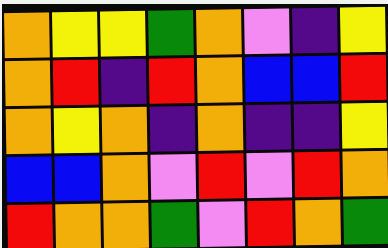[["orange", "yellow", "yellow", "green", "orange", "violet", "indigo", "yellow"], ["orange", "red", "indigo", "red", "orange", "blue", "blue", "red"], ["orange", "yellow", "orange", "indigo", "orange", "indigo", "indigo", "yellow"], ["blue", "blue", "orange", "violet", "red", "violet", "red", "orange"], ["red", "orange", "orange", "green", "violet", "red", "orange", "green"]]